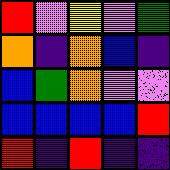[["red", "violet", "yellow", "violet", "green"], ["orange", "indigo", "orange", "blue", "indigo"], ["blue", "green", "orange", "violet", "violet"], ["blue", "blue", "blue", "blue", "red"], ["red", "indigo", "red", "indigo", "indigo"]]